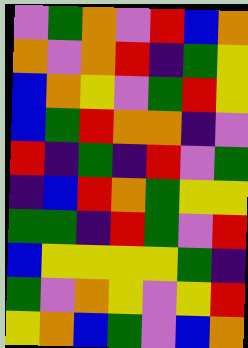[["violet", "green", "orange", "violet", "red", "blue", "orange"], ["orange", "violet", "orange", "red", "indigo", "green", "yellow"], ["blue", "orange", "yellow", "violet", "green", "red", "yellow"], ["blue", "green", "red", "orange", "orange", "indigo", "violet"], ["red", "indigo", "green", "indigo", "red", "violet", "green"], ["indigo", "blue", "red", "orange", "green", "yellow", "yellow"], ["green", "green", "indigo", "red", "green", "violet", "red"], ["blue", "yellow", "yellow", "yellow", "yellow", "green", "indigo"], ["green", "violet", "orange", "yellow", "violet", "yellow", "red"], ["yellow", "orange", "blue", "green", "violet", "blue", "orange"]]